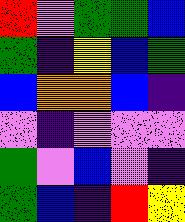[["red", "violet", "green", "green", "blue"], ["green", "indigo", "yellow", "blue", "green"], ["blue", "orange", "orange", "blue", "indigo"], ["violet", "indigo", "violet", "violet", "violet"], ["green", "violet", "blue", "violet", "indigo"], ["green", "blue", "indigo", "red", "yellow"]]